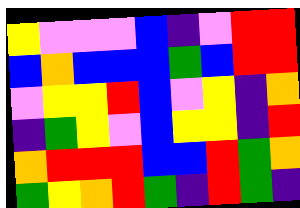[["yellow", "violet", "violet", "violet", "blue", "indigo", "violet", "red", "red"], ["blue", "orange", "blue", "blue", "blue", "green", "blue", "red", "red"], ["violet", "yellow", "yellow", "red", "blue", "violet", "yellow", "indigo", "orange"], ["indigo", "green", "yellow", "violet", "blue", "yellow", "yellow", "indigo", "red"], ["orange", "red", "red", "red", "blue", "blue", "red", "green", "orange"], ["green", "yellow", "orange", "red", "green", "indigo", "red", "green", "indigo"]]